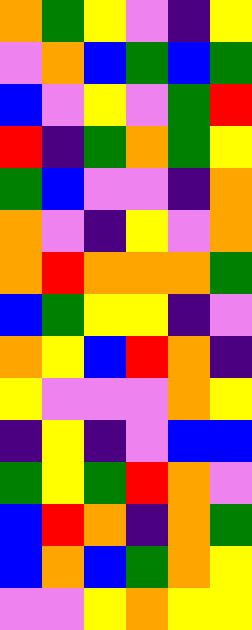[["orange", "green", "yellow", "violet", "indigo", "yellow"], ["violet", "orange", "blue", "green", "blue", "green"], ["blue", "violet", "yellow", "violet", "green", "red"], ["red", "indigo", "green", "orange", "green", "yellow"], ["green", "blue", "violet", "violet", "indigo", "orange"], ["orange", "violet", "indigo", "yellow", "violet", "orange"], ["orange", "red", "orange", "orange", "orange", "green"], ["blue", "green", "yellow", "yellow", "indigo", "violet"], ["orange", "yellow", "blue", "red", "orange", "indigo"], ["yellow", "violet", "violet", "violet", "orange", "yellow"], ["indigo", "yellow", "indigo", "violet", "blue", "blue"], ["green", "yellow", "green", "red", "orange", "violet"], ["blue", "red", "orange", "indigo", "orange", "green"], ["blue", "orange", "blue", "green", "orange", "yellow"], ["violet", "violet", "yellow", "orange", "yellow", "yellow"]]